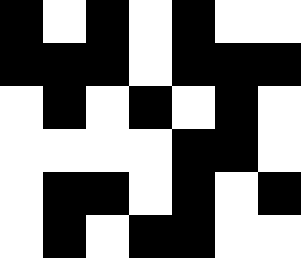[["black", "white", "black", "white", "black", "white", "white"], ["black", "black", "black", "white", "black", "black", "black"], ["white", "black", "white", "black", "white", "black", "white"], ["white", "white", "white", "white", "black", "black", "white"], ["white", "black", "black", "white", "black", "white", "black"], ["white", "black", "white", "black", "black", "white", "white"]]